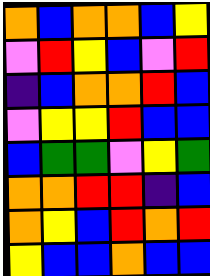[["orange", "blue", "orange", "orange", "blue", "yellow"], ["violet", "red", "yellow", "blue", "violet", "red"], ["indigo", "blue", "orange", "orange", "red", "blue"], ["violet", "yellow", "yellow", "red", "blue", "blue"], ["blue", "green", "green", "violet", "yellow", "green"], ["orange", "orange", "red", "red", "indigo", "blue"], ["orange", "yellow", "blue", "red", "orange", "red"], ["yellow", "blue", "blue", "orange", "blue", "blue"]]